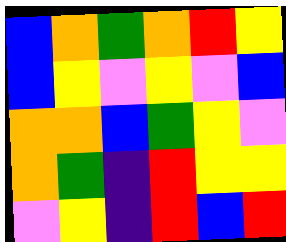[["blue", "orange", "green", "orange", "red", "yellow"], ["blue", "yellow", "violet", "yellow", "violet", "blue"], ["orange", "orange", "blue", "green", "yellow", "violet"], ["orange", "green", "indigo", "red", "yellow", "yellow"], ["violet", "yellow", "indigo", "red", "blue", "red"]]